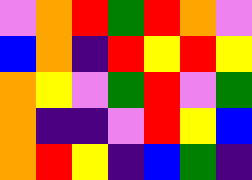[["violet", "orange", "red", "green", "red", "orange", "violet"], ["blue", "orange", "indigo", "red", "yellow", "red", "yellow"], ["orange", "yellow", "violet", "green", "red", "violet", "green"], ["orange", "indigo", "indigo", "violet", "red", "yellow", "blue"], ["orange", "red", "yellow", "indigo", "blue", "green", "indigo"]]